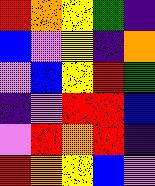[["red", "orange", "yellow", "green", "indigo"], ["blue", "violet", "yellow", "indigo", "orange"], ["violet", "blue", "yellow", "red", "green"], ["indigo", "violet", "red", "red", "blue"], ["violet", "red", "orange", "red", "indigo"], ["red", "orange", "yellow", "blue", "violet"]]